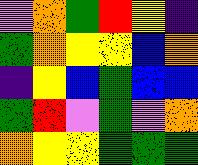[["violet", "orange", "green", "red", "yellow", "indigo"], ["green", "orange", "yellow", "yellow", "blue", "orange"], ["indigo", "yellow", "blue", "green", "blue", "blue"], ["green", "red", "violet", "green", "violet", "orange"], ["orange", "yellow", "yellow", "green", "green", "green"]]